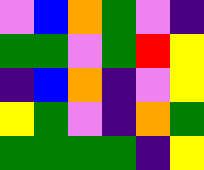[["violet", "blue", "orange", "green", "violet", "indigo"], ["green", "green", "violet", "green", "red", "yellow"], ["indigo", "blue", "orange", "indigo", "violet", "yellow"], ["yellow", "green", "violet", "indigo", "orange", "green"], ["green", "green", "green", "green", "indigo", "yellow"]]